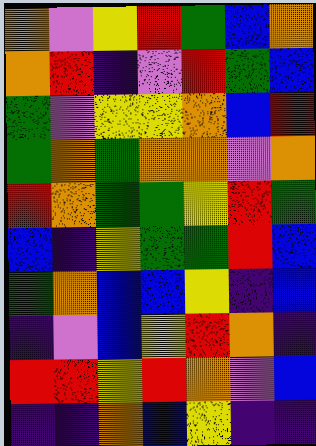[["orange", "violet", "yellow", "red", "green", "blue", "orange"], ["orange", "red", "indigo", "violet", "red", "green", "blue"], ["green", "violet", "yellow", "yellow", "orange", "blue", "red"], ["green", "orange", "green", "orange", "orange", "violet", "orange"], ["red", "orange", "green", "green", "yellow", "red", "green"], ["blue", "indigo", "yellow", "green", "green", "red", "blue"], ["green", "orange", "blue", "blue", "yellow", "indigo", "blue"], ["indigo", "violet", "blue", "yellow", "red", "orange", "indigo"], ["red", "red", "yellow", "red", "orange", "violet", "blue"], ["indigo", "indigo", "orange", "blue", "yellow", "indigo", "indigo"]]